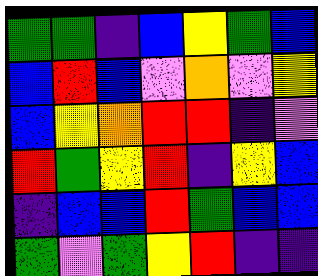[["green", "green", "indigo", "blue", "yellow", "green", "blue"], ["blue", "red", "blue", "violet", "orange", "violet", "yellow"], ["blue", "yellow", "orange", "red", "red", "indigo", "violet"], ["red", "green", "yellow", "red", "indigo", "yellow", "blue"], ["indigo", "blue", "blue", "red", "green", "blue", "blue"], ["green", "violet", "green", "yellow", "red", "indigo", "indigo"]]